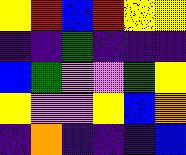[["yellow", "red", "blue", "red", "yellow", "yellow"], ["indigo", "indigo", "green", "indigo", "indigo", "indigo"], ["blue", "green", "violet", "violet", "green", "yellow"], ["yellow", "violet", "violet", "yellow", "blue", "orange"], ["indigo", "orange", "indigo", "indigo", "indigo", "blue"]]